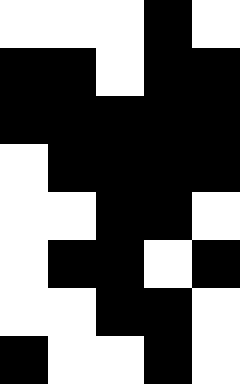[["white", "white", "white", "black", "white"], ["black", "black", "white", "black", "black"], ["black", "black", "black", "black", "black"], ["white", "black", "black", "black", "black"], ["white", "white", "black", "black", "white"], ["white", "black", "black", "white", "black"], ["white", "white", "black", "black", "white"], ["black", "white", "white", "black", "white"]]